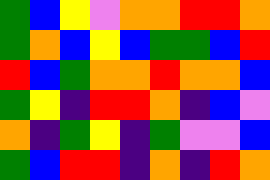[["green", "blue", "yellow", "violet", "orange", "orange", "red", "red", "orange"], ["green", "orange", "blue", "yellow", "blue", "green", "green", "blue", "red"], ["red", "blue", "green", "orange", "orange", "red", "orange", "orange", "blue"], ["green", "yellow", "indigo", "red", "red", "orange", "indigo", "blue", "violet"], ["orange", "indigo", "green", "yellow", "indigo", "green", "violet", "violet", "blue"], ["green", "blue", "red", "red", "indigo", "orange", "indigo", "red", "orange"]]